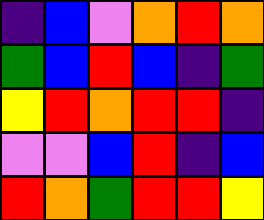[["indigo", "blue", "violet", "orange", "red", "orange"], ["green", "blue", "red", "blue", "indigo", "green"], ["yellow", "red", "orange", "red", "red", "indigo"], ["violet", "violet", "blue", "red", "indigo", "blue"], ["red", "orange", "green", "red", "red", "yellow"]]